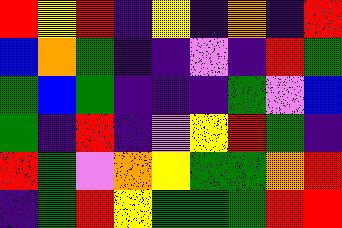[["red", "yellow", "red", "indigo", "yellow", "indigo", "orange", "indigo", "red"], ["blue", "orange", "green", "indigo", "indigo", "violet", "indigo", "red", "green"], ["green", "blue", "green", "indigo", "indigo", "indigo", "green", "violet", "blue"], ["green", "indigo", "red", "indigo", "violet", "yellow", "red", "green", "indigo"], ["red", "green", "violet", "orange", "yellow", "green", "green", "orange", "red"], ["indigo", "green", "red", "yellow", "green", "green", "green", "red", "red"]]